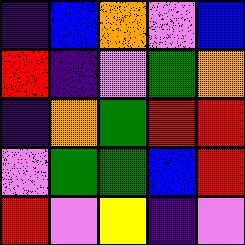[["indigo", "blue", "orange", "violet", "blue"], ["red", "indigo", "violet", "green", "orange"], ["indigo", "orange", "green", "red", "red"], ["violet", "green", "green", "blue", "red"], ["red", "violet", "yellow", "indigo", "violet"]]